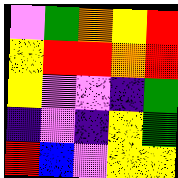[["violet", "green", "orange", "yellow", "red"], ["yellow", "red", "red", "orange", "red"], ["yellow", "violet", "violet", "indigo", "green"], ["indigo", "violet", "indigo", "yellow", "green"], ["red", "blue", "violet", "yellow", "yellow"]]